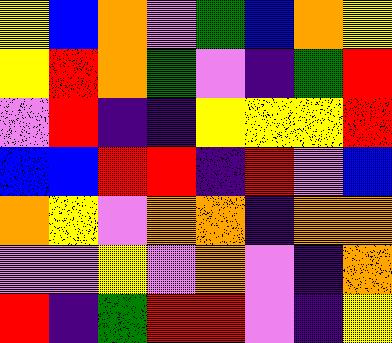[["yellow", "blue", "orange", "violet", "green", "blue", "orange", "yellow"], ["yellow", "red", "orange", "green", "violet", "indigo", "green", "red"], ["violet", "red", "indigo", "indigo", "yellow", "yellow", "yellow", "red"], ["blue", "blue", "red", "red", "indigo", "red", "violet", "blue"], ["orange", "yellow", "violet", "orange", "orange", "indigo", "orange", "orange"], ["violet", "violet", "yellow", "violet", "orange", "violet", "indigo", "orange"], ["red", "indigo", "green", "red", "red", "violet", "indigo", "yellow"]]